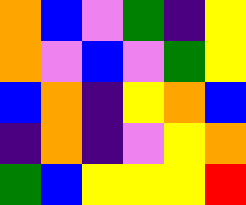[["orange", "blue", "violet", "green", "indigo", "yellow"], ["orange", "violet", "blue", "violet", "green", "yellow"], ["blue", "orange", "indigo", "yellow", "orange", "blue"], ["indigo", "orange", "indigo", "violet", "yellow", "orange"], ["green", "blue", "yellow", "yellow", "yellow", "red"]]